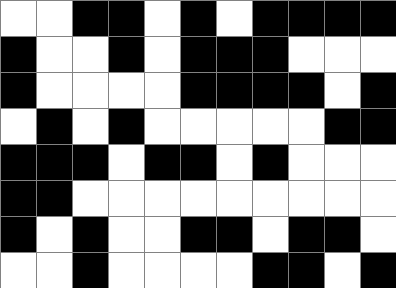[["white", "white", "black", "black", "white", "black", "white", "black", "black", "black", "black"], ["black", "white", "white", "black", "white", "black", "black", "black", "white", "white", "white"], ["black", "white", "white", "white", "white", "black", "black", "black", "black", "white", "black"], ["white", "black", "white", "black", "white", "white", "white", "white", "white", "black", "black"], ["black", "black", "black", "white", "black", "black", "white", "black", "white", "white", "white"], ["black", "black", "white", "white", "white", "white", "white", "white", "white", "white", "white"], ["black", "white", "black", "white", "white", "black", "black", "white", "black", "black", "white"], ["white", "white", "black", "white", "white", "white", "white", "black", "black", "white", "black"]]